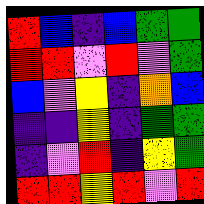[["red", "blue", "indigo", "blue", "green", "green"], ["red", "red", "violet", "red", "violet", "green"], ["blue", "violet", "yellow", "indigo", "orange", "blue"], ["indigo", "indigo", "yellow", "indigo", "green", "green"], ["indigo", "violet", "red", "indigo", "yellow", "green"], ["red", "red", "yellow", "red", "violet", "red"]]